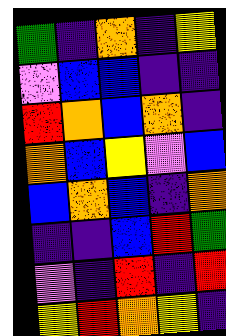[["green", "indigo", "orange", "indigo", "yellow"], ["violet", "blue", "blue", "indigo", "indigo"], ["red", "orange", "blue", "orange", "indigo"], ["orange", "blue", "yellow", "violet", "blue"], ["blue", "orange", "blue", "indigo", "orange"], ["indigo", "indigo", "blue", "red", "green"], ["violet", "indigo", "red", "indigo", "red"], ["yellow", "red", "orange", "yellow", "indigo"]]